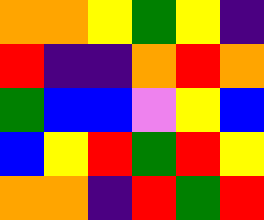[["orange", "orange", "yellow", "green", "yellow", "indigo"], ["red", "indigo", "indigo", "orange", "red", "orange"], ["green", "blue", "blue", "violet", "yellow", "blue"], ["blue", "yellow", "red", "green", "red", "yellow"], ["orange", "orange", "indigo", "red", "green", "red"]]